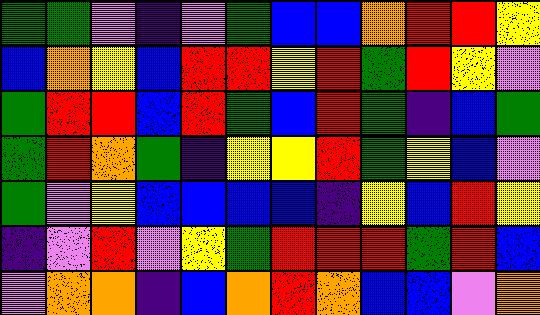[["green", "green", "violet", "indigo", "violet", "green", "blue", "blue", "orange", "red", "red", "yellow"], ["blue", "orange", "yellow", "blue", "red", "red", "yellow", "red", "green", "red", "yellow", "violet"], ["green", "red", "red", "blue", "red", "green", "blue", "red", "green", "indigo", "blue", "green"], ["green", "red", "orange", "green", "indigo", "yellow", "yellow", "red", "green", "yellow", "blue", "violet"], ["green", "violet", "yellow", "blue", "blue", "blue", "blue", "indigo", "yellow", "blue", "red", "yellow"], ["indigo", "violet", "red", "violet", "yellow", "green", "red", "red", "red", "green", "red", "blue"], ["violet", "orange", "orange", "indigo", "blue", "orange", "red", "orange", "blue", "blue", "violet", "orange"]]